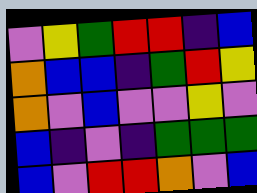[["violet", "yellow", "green", "red", "red", "indigo", "blue"], ["orange", "blue", "blue", "indigo", "green", "red", "yellow"], ["orange", "violet", "blue", "violet", "violet", "yellow", "violet"], ["blue", "indigo", "violet", "indigo", "green", "green", "green"], ["blue", "violet", "red", "red", "orange", "violet", "blue"]]